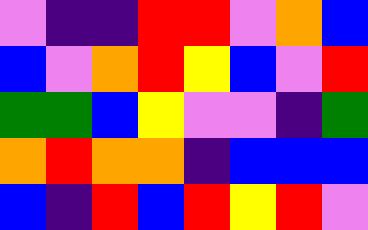[["violet", "indigo", "indigo", "red", "red", "violet", "orange", "blue"], ["blue", "violet", "orange", "red", "yellow", "blue", "violet", "red"], ["green", "green", "blue", "yellow", "violet", "violet", "indigo", "green"], ["orange", "red", "orange", "orange", "indigo", "blue", "blue", "blue"], ["blue", "indigo", "red", "blue", "red", "yellow", "red", "violet"]]